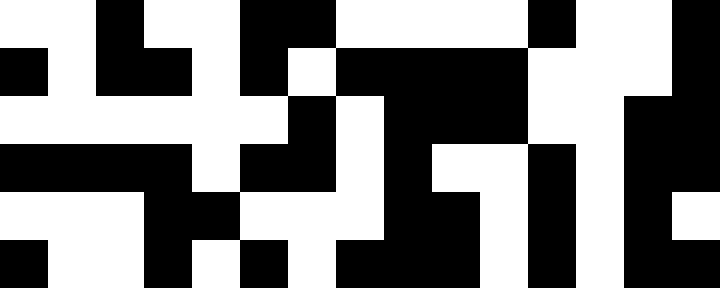[["white", "white", "black", "white", "white", "black", "black", "white", "white", "white", "white", "black", "white", "white", "black"], ["black", "white", "black", "black", "white", "black", "white", "black", "black", "black", "black", "white", "white", "white", "black"], ["white", "white", "white", "white", "white", "white", "black", "white", "black", "black", "black", "white", "white", "black", "black"], ["black", "black", "black", "black", "white", "black", "black", "white", "black", "white", "white", "black", "white", "black", "black"], ["white", "white", "white", "black", "black", "white", "white", "white", "black", "black", "white", "black", "white", "black", "white"], ["black", "white", "white", "black", "white", "black", "white", "black", "black", "black", "white", "black", "white", "black", "black"]]